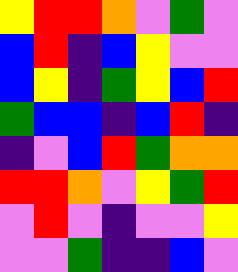[["yellow", "red", "red", "orange", "violet", "green", "violet"], ["blue", "red", "indigo", "blue", "yellow", "violet", "violet"], ["blue", "yellow", "indigo", "green", "yellow", "blue", "red"], ["green", "blue", "blue", "indigo", "blue", "red", "indigo"], ["indigo", "violet", "blue", "red", "green", "orange", "orange"], ["red", "red", "orange", "violet", "yellow", "green", "red"], ["violet", "red", "violet", "indigo", "violet", "violet", "yellow"], ["violet", "violet", "green", "indigo", "indigo", "blue", "violet"]]